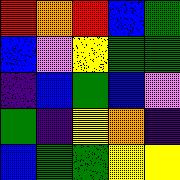[["red", "orange", "red", "blue", "green"], ["blue", "violet", "yellow", "green", "green"], ["indigo", "blue", "green", "blue", "violet"], ["green", "indigo", "yellow", "orange", "indigo"], ["blue", "green", "green", "yellow", "yellow"]]